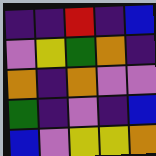[["indigo", "indigo", "red", "indigo", "blue"], ["violet", "yellow", "green", "orange", "indigo"], ["orange", "indigo", "orange", "violet", "violet"], ["green", "indigo", "violet", "indigo", "blue"], ["blue", "violet", "yellow", "yellow", "orange"]]